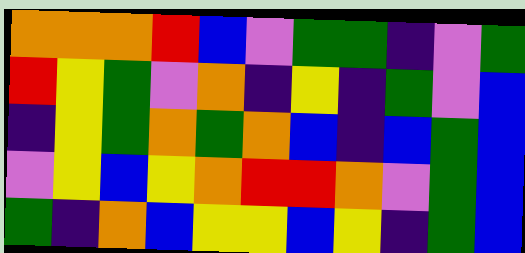[["orange", "orange", "orange", "red", "blue", "violet", "green", "green", "indigo", "violet", "green"], ["red", "yellow", "green", "violet", "orange", "indigo", "yellow", "indigo", "green", "violet", "blue"], ["indigo", "yellow", "green", "orange", "green", "orange", "blue", "indigo", "blue", "green", "blue"], ["violet", "yellow", "blue", "yellow", "orange", "red", "red", "orange", "violet", "green", "blue"], ["green", "indigo", "orange", "blue", "yellow", "yellow", "blue", "yellow", "indigo", "green", "blue"]]